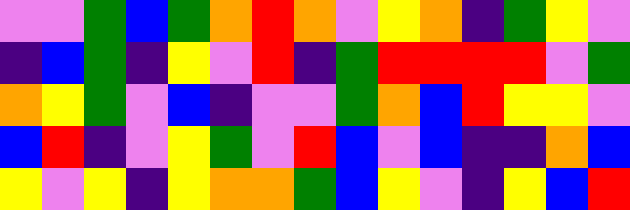[["violet", "violet", "green", "blue", "green", "orange", "red", "orange", "violet", "yellow", "orange", "indigo", "green", "yellow", "violet"], ["indigo", "blue", "green", "indigo", "yellow", "violet", "red", "indigo", "green", "red", "red", "red", "red", "violet", "green"], ["orange", "yellow", "green", "violet", "blue", "indigo", "violet", "violet", "green", "orange", "blue", "red", "yellow", "yellow", "violet"], ["blue", "red", "indigo", "violet", "yellow", "green", "violet", "red", "blue", "violet", "blue", "indigo", "indigo", "orange", "blue"], ["yellow", "violet", "yellow", "indigo", "yellow", "orange", "orange", "green", "blue", "yellow", "violet", "indigo", "yellow", "blue", "red"]]